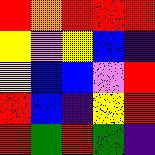[["red", "orange", "red", "red", "red"], ["yellow", "violet", "yellow", "blue", "indigo"], ["yellow", "blue", "blue", "violet", "red"], ["red", "blue", "indigo", "yellow", "red"], ["red", "green", "red", "green", "indigo"]]